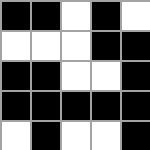[["black", "black", "white", "black", "white"], ["white", "white", "white", "black", "black"], ["black", "black", "white", "white", "black"], ["black", "black", "black", "black", "black"], ["white", "black", "white", "white", "black"]]